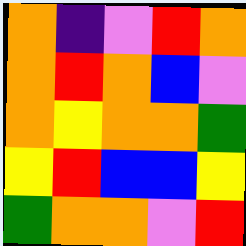[["orange", "indigo", "violet", "red", "orange"], ["orange", "red", "orange", "blue", "violet"], ["orange", "yellow", "orange", "orange", "green"], ["yellow", "red", "blue", "blue", "yellow"], ["green", "orange", "orange", "violet", "red"]]